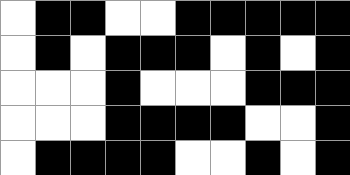[["white", "black", "black", "white", "white", "black", "black", "black", "black", "black"], ["white", "black", "white", "black", "black", "black", "white", "black", "white", "black"], ["white", "white", "white", "black", "white", "white", "white", "black", "black", "black"], ["white", "white", "white", "black", "black", "black", "black", "white", "white", "black"], ["white", "black", "black", "black", "black", "white", "white", "black", "white", "black"]]